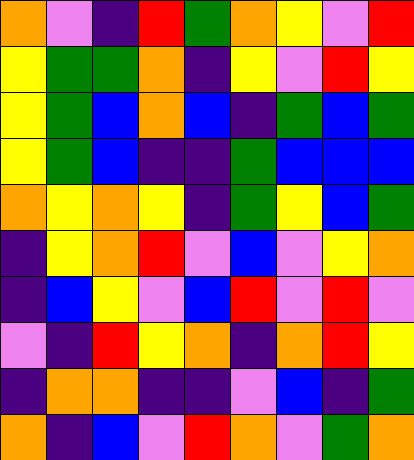[["orange", "violet", "indigo", "red", "green", "orange", "yellow", "violet", "red"], ["yellow", "green", "green", "orange", "indigo", "yellow", "violet", "red", "yellow"], ["yellow", "green", "blue", "orange", "blue", "indigo", "green", "blue", "green"], ["yellow", "green", "blue", "indigo", "indigo", "green", "blue", "blue", "blue"], ["orange", "yellow", "orange", "yellow", "indigo", "green", "yellow", "blue", "green"], ["indigo", "yellow", "orange", "red", "violet", "blue", "violet", "yellow", "orange"], ["indigo", "blue", "yellow", "violet", "blue", "red", "violet", "red", "violet"], ["violet", "indigo", "red", "yellow", "orange", "indigo", "orange", "red", "yellow"], ["indigo", "orange", "orange", "indigo", "indigo", "violet", "blue", "indigo", "green"], ["orange", "indigo", "blue", "violet", "red", "orange", "violet", "green", "orange"]]